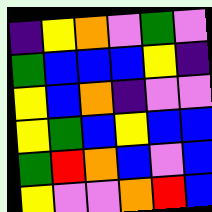[["indigo", "yellow", "orange", "violet", "green", "violet"], ["green", "blue", "blue", "blue", "yellow", "indigo"], ["yellow", "blue", "orange", "indigo", "violet", "violet"], ["yellow", "green", "blue", "yellow", "blue", "blue"], ["green", "red", "orange", "blue", "violet", "blue"], ["yellow", "violet", "violet", "orange", "red", "blue"]]